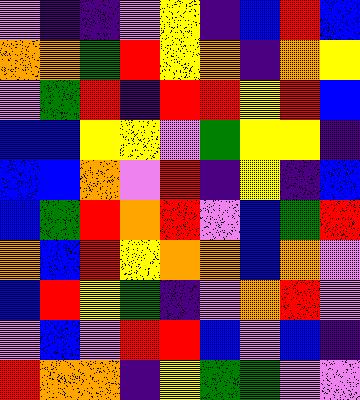[["violet", "indigo", "indigo", "violet", "yellow", "indigo", "blue", "red", "blue"], ["orange", "orange", "green", "red", "yellow", "orange", "indigo", "orange", "yellow"], ["violet", "green", "red", "indigo", "red", "red", "yellow", "red", "blue"], ["blue", "blue", "yellow", "yellow", "violet", "green", "yellow", "yellow", "indigo"], ["blue", "blue", "orange", "violet", "red", "indigo", "yellow", "indigo", "blue"], ["blue", "green", "red", "orange", "red", "violet", "blue", "green", "red"], ["orange", "blue", "red", "yellow", "orange", "orange", "blue", "orange", "violet"], ["blue", "red", "yellow", "green", "indigo", "violet", "orange", "red", "violet"], ["violet", "blue", "violet", "red", "red", "blue", "violet", "blue", "indigo"], ["red", "orange", "orange", "indigo", "yellow", "green", "green", "violet", "violet"]]